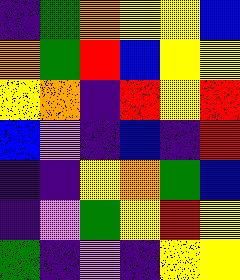[["indigo", "green", "orange", "yellow", "yellow", "blue"], ["orange", "green", "red", "blue", "yellow", "yellow"], ["yellow", "orange", "indigo", "red", "yellow", "red"], ["blue", "violet", "indigo", "blue", "indigo", "red"], ["indigo", "indigo", "yellow", "orange", "green", "blue"], ["indigo", "violet", "green", "yellow", "red", "yellow"], ["green", "indigo", "violet", "indigo", "yellow", "yellow"]]